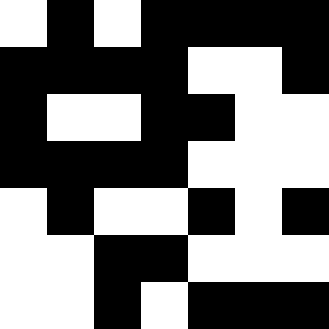[["white", "black", "white", "black", "black", "black", "black"], ["black", "black", "black", "black", "white", "white", "black"], ["black", "white", "white", "black", "black", "white", "white"], ["black", "black", "black", "black", "white", "white", "white"], ["white", "black", "white", "white", "black", "white", "black"], ["white", "white", "black", "black", "white", "white", "white"], ["white", "white", "black", "white", "black", "black", "black"]]